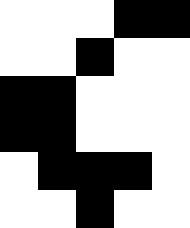[["white", "white", "white", "black", "black"], ["white", "white", "black", "white", "white"], ["black", "black", "white", "white", "white"], ["black", "black", "white", "white", "white"], ["white", "black", "black", "black", "white"], ["white", "white", "black", "white", "white"]]